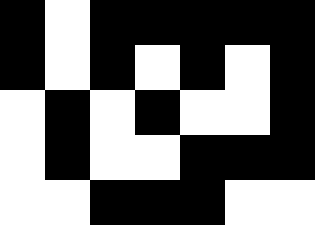[["black", "white", "black", "black", "black", "black", "black"], ["black", "white", "black", "white", "black", "white", "black"], ["white", "black", "white", "black", "white", "white", "black"], ["white", "black", "white", "white", "black", "black", "black"], ["white", "white", "black", "black", "black", "white", "white"]]